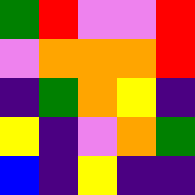[["green", "red", "violet", "violet", "red"], ["violet", "orange", "orange", "orange", "red"], ["indigo", "green", "orange", "yellow", "indigo"], ["yellow", "indigo", "violet", "orange", "green"], ["blue", "indigo", "yellow", "indigo", "indigo"]]